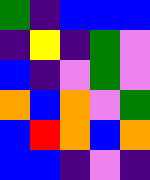[["green", "indigo", "blue", "blue", "blue"], ["indigo", "yellow", "indigo", "green", "violet"], ["blue", "indigo", "violet", "green", "violet"], ["orange", "blue", "orange", "violet", "green"], ["blue", "red", "orange", "blue", "orange"], ["blue", "blue", "indigo", "violet", "indigo"]]